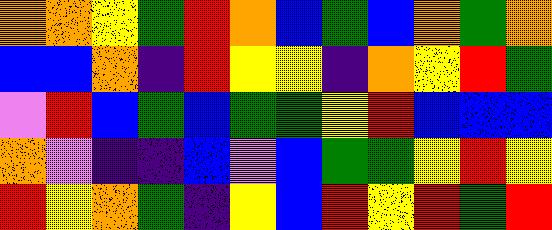[["orange", "orange", "yellow", "green", "red", "orange", "blue", "green", "blue", "orange", "green", "orange"], ["blue", "blue", "orange", "indigo", "red", "yellow", "yellow", "indigo", "orange", "yellow", "red", "green"], ["violet", "red", "blue", "green", "blue", "green", "green", "yellow", "red", "blue", "blue", "blue"], ["orange", "violet", "indigo", "indigo", "blue", "violet", "blue", "green", "green", "yellow", "red", "yellow"], ["red", "yellow", "orange", "green", "indigo", "yellow", "blue", "red", "yellow", "red", "green", "red"]]